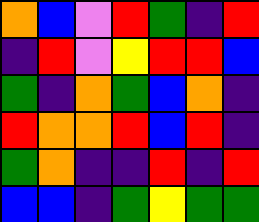[["orange", "blue", "violet", "red", "green", "indigo", "red"], ["indigo", "red", "violet", "yellow", "red", "red", "blue"], ["green", "indigo", "orange", "green", "blue", "orange", "indigo"], ["red", "orange", "orange", "red", "blue", "red", "indigo"], ["green", "orange", "indigo", "indigo", "red", "indigo", "red"], ["blue", "blue", "indigo", "green", "yellow", "green", "green"]]